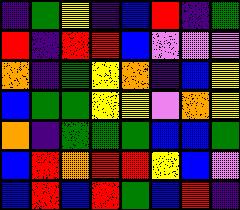[["indigo", "green", "yellow", "indigo", "blue", "red", "indigo", "green"], ["red", "indigo", "red", "red", "blue", "violet", "violet", "violet"], ["orange", "indigo", "green", "yellow", "orange", "indigo", "blue", "yellow"], ["blue", "green", "green", "yellow", "yellow", "violet", "orange", "yellow"], ["orange", "indigo", "green", "green", "green", "blue", "blue", "green"], ["blue", "red", "orange", "red", "red", "yellow", "blue", "violet"], ["blue", "red", "blue", "red", "green", "blue", "red", "indigo"]]